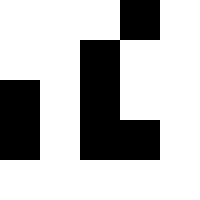[["white", "white", "white", "black", "white"], ["white", "white", "black", "white", "white"], ["black", "white", "black", "white", "white"], ["black", "white", "black", "black", "white"], ["white", "white", "white", "white", "white"]]